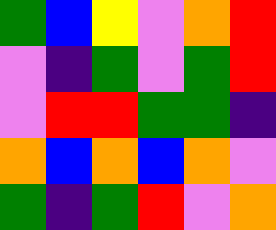[["green", "blue", "yellow", "violet", "orange", "red"], ["violet", "indigo", "green", "violet", "green", "red"], ["violet", "red", "red", "green", "green", "indigo"], ["orange", "blue", "orange", "blue", "orange", "violet"], ["green", "indigo", "green", "red", "violet", "orange"]]